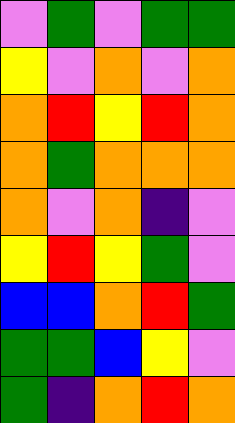[["violet", "green", "violet", "green", "green"], ["yellow", "violet", "orange", "violet", "orange"], ["orange", "red", "yellow", "red", "orange"], ["orange", "green", "orange", "orange", "orange"], ["orange", "violet", "orange", "indigo", "violet"], ["yellow", "red", "yellow", "green", "violet"], ["blue", "blue", "orange", "red", "green"], ["green", "green", "blue", "yellow", "violet"], ["green", "indigo", "orange", "red", "orange"]]